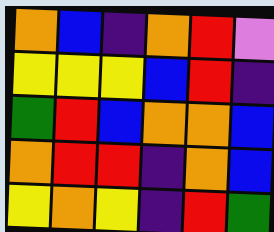[["orange", "blue", "indigo", "orange", "red", "violet"], ["yellow", "yellow", "yellow", "blue", "red", "indigo"], ["green", "red", "blue", "orange", "orange", "blue"], ["orange", "red", "red", "indigo", "orange", "blue"], ["yellow", "orange", "yellow", "indigo", "red", "green"]]